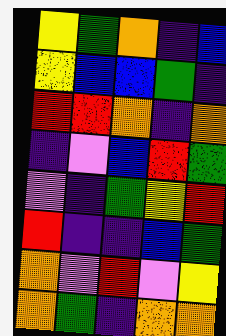[["yellow", "green", "orange", "indigo", "blue"], ["yellow", "blue", "blue", "green", "indigo"], ["red", "red", "orange", "indigo", "orange"], ["indigo", "violet", "blue", "red", "green"], ["violet", "indigo", "green", "yellow", "red"], ["red", "indigo", "indigo", "blue", "green"], ["orange", "violet", "red", "violet", "yellow"], ["orange", "green", "indigo", "orange", "orange"]]